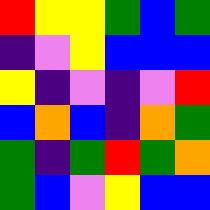[["red", "yellow", "yellow", "green", "blue", "green"], ["indigo", "violet", "yellow", "blue", "blue", "blue"], ["yellow", "indigo", "violet", "indigo", "violet", "red"], ["blue", "orange", "blue", "indigo", "orange", "green"], ["green", "indigo", "green", "red", "green", "orange"], ["green", "blue", "violet", "yellow", "blue", "blue"]]